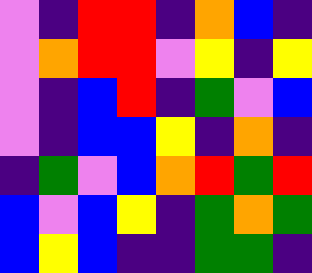[["violet", "indigo", "red", "red", "indigo", "orange", "blue", "indigo"], ["violet", "orange", "red", "red", "violet", "yellow", "indigo", "yellow"], ["violet", "indigo", "blue", "red", "indigo", "green", "violet", "blue"], ["violet", "indigo", "blue", "blue", "yellow", "indigo", "orange", "indigo"], ["indigo", "green", "violet", "blue", "orange", "red", "green", "red"], ["blue", "violet", "blue", "yellow", "indigo", "green", "orange", "green"], ["blue", "yellow", "blue", "indigo", "indigo", "green", "green", "indigo"]]